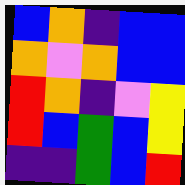[["blue", "orange", "indigo", "blue", "blue"], ["orange", "violet", "orange", "blue", "blue"], ["red", "orange", "indigo", "violet", "yellow"], ["red", "blue", "green", "blue", "yellow"], ["indigo", "indigo", "green", "blue", "red"]]